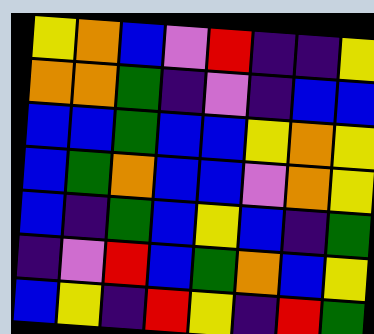[["yellow", "orange", "blue", "violet", "red", "indigo", "indigo", "yellow"], ["orange", "orange", "green", "indigo", "violet", "indigo", "blue", "blue"], ["blue", "blue", "green", "blue", "blue", "yellow", "orange", "yellow"], ["blue", "green", "orange", "blue", "blue", "violet", "orange", "yellow"], ["blue", "indigo", "green", "blue", "yellow", "blue", "indigo", "green"], ["indigo", "violet", "red", "blue", "green", "orange", "blue", "yellow"], ["blue", "yellow", "indigo", "red", "yellow", "indigo", "red", "green"]]